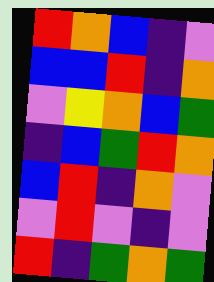[["red", "orange", "blue", "indigo", "violet"], ["blue", "blue", "red", "indigo", "orange"], ["violet", "yellow", "orange", "blue", "green"], ["indigo", "blue", "green", "red", "orange"], ["blue", "red", "indigo", "orange", "violet"], ["violet", "red", "violet", "indigo", "violet"], ["red", "indigo", "green", "orange", "green"]]